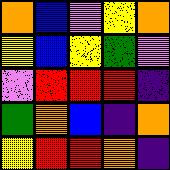[["orange", "blue", "violet", "yellow", "orange"], ["yellow", "blue", "yellow", "green", "violet"], ["violet", "red", "red", "red", "indigo"], ["green", "orange", "blue", "indigo", "orange"], ["yellow", "red", "red", "orange", "indigo"]]